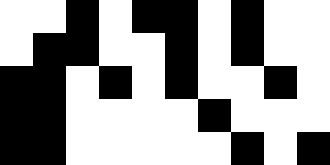[["white", "white", "black", "white", "black", "black", "white", "black", "white", "white"], ["white", "black", "black", "white", "white", "black", "white", "black", "white", "white"], ["black", "black", "white", "black", "white", "black", "white", "white", "black", "white"], ["black", "black", "white", "white", "white", "white", "black", "white", "white", "white"], ["black", "black", "white", "white", "white", "white", "white", "black", "white", "black"]]